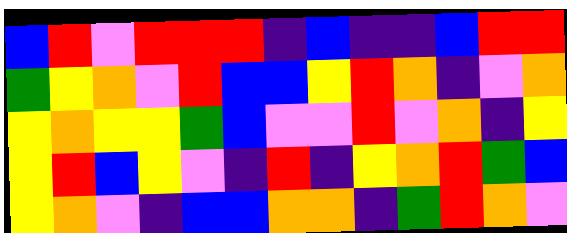[["blue", "red", "violet", "red", "red", "red", "indigo", "blue", "indigo", "indigo", "blue", "red", "red"], ["green", "yellow", "orange", "violet", "red", "blue", "blue", "yellow", "red", "orange", "indigo", "violet", "orange"], ["yellow", "orange", "yellow", "yellow", "green", "blue", "violet", "violet", "red", "violet", "orange", "indigo", "yellow"], ["yellow", "red", "blue", "yellow", "violet", "indigo", "red", "indigo", "yellow", "orange", "red", "green", "blue"], ["yellow", "orange", "violet", "indigo", "blue", "blue", "orange", "orange", "indigo", "green", "red", "orange", "violet"]]